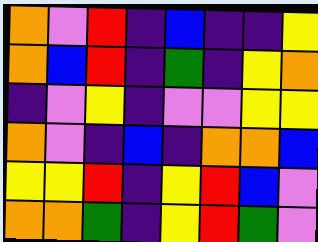[["orange", "violet", "red", "indigo", "blue", "indigo", "indigo", "yellow"], ["orange", "blue", "red", "indigo", "green", "indigo", "yellow", "orange"], ["indigo", "violet", "yellow", "indigo", "violet", "violet", "yellow", "yellow"], ["orange", "violet", "indigo", "blue", "indigo", "orange", "orange", "blue"], ["yellow", "yellow", "red", "indigo", "yellow", "red", "blue", "violet"], ["orange", "orange", "green", "indigo", "yellow", "red", "green", "violet"]]